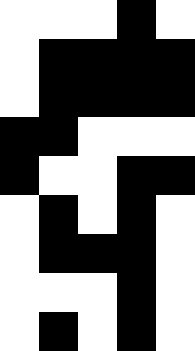[["white", "white", "white", "black", "white"], ["white", "black", "black", "black", "black"], ["white", "black", "black", "black", "black"], ["black", "black", "white", "white", "white"], ["black", "white", "white", "black", "black"], ["white", "black", "white", "black", "white"], ["white", "black", "black", "black", "white"], ["white", "white", "white", "black", "white"], ["white", "black", "white", "black", "white"]]